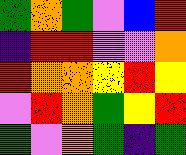[["green", "orange", "green", "violet", "blue", "red"], ["indigo", "red", "red", "violet", "violet", "orange"], ["red", "orange", "orange", "yellow", "red", "yellow"], ["violet", "red", "orange", "green", "yellow", "red"], ["green", "violet", "orange", "green", "indigo", "green"]]